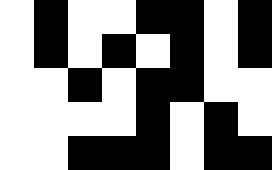[["white", "black", "white", "white", "black", "black", "white", "black"], ["white", "black", "white", "black", "white", "black", "white", "black"], ["white", "white", "black", "white", "black", "black", "white", "white"], ["white", "white", "white", "white", "black", "white", "black", "white"], ["white", "white", "black", "black", "black", "white", "black", "black"]]